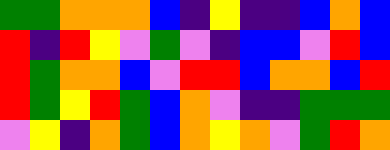[["green", "green", "orange", "orange", "orange", "blue", "indigo", "yellow", "indigo", "indigo", "blue", "orange", "blue"], ["red", "indigo", "red", "yellow", "violet", "green", "violet", "indigo", "blue", "blue", "violet", "red", "blue"], ["red", "green", "orange", "orange", "blue", "violet", "red", "red", "blue", "orange", "orange", "blue", "red"], ["red", "green", "yellow", "red", "green", "blue", "orange", "violet", "indigo", "indigo", "green", "green", "green"], ["violet", "yellow", "indigo", "orange", "green", "blue", "orange", "yellow", "orange", "violet", "green", "red", "orange"]]